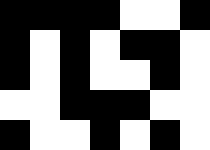[["black", "black", "black", "black", "white", "white", "black"], ["black", "white", "black", "white", "black", "black", "white"], ["black", "white", "black", "white", "white", "black", "white"], ["white", "white", "black", "black", "black", "white", "white"], ["black", "white", "white", "black", "white", "black", "white"]]